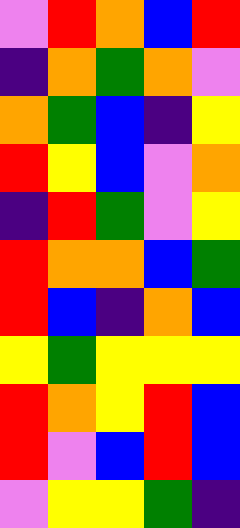[["violet", "red", "orange", "blue", "red"], ["indigo", "orange", "green", "orange", "violet"], ["orange", "green", "blue", "indigo", "yellow"], ["red", "yellow", "blue", "violet", "orange"], ["indigo", "red", "green", "violet", "yellow"], ["red", "orange", "orange", "blue", "green"], ["red", "blue", "indigo", "orange", "blue"], ["yellow", "green", "yellow", "yellow", "yellow"], ["red", "orange", "yellow", "red", "blue"], ["red", "violet", "blue", "red", "blue"], ["violet", "yellow", "yellow", "green", "indigo"]]